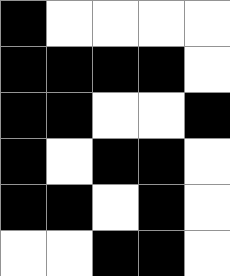[["black", "white", "white", "white", "white"], ["black", "black", "black", "black", "white"], ["black", "black", "white", "white", "black"], ["black", "white", "black", "black", "white"], ["black", "black", "white", "black", "white"], ["white", "white", "black", "black", "white"]]